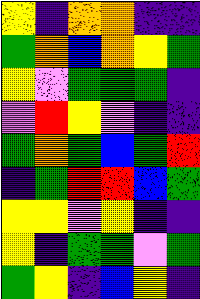[["yellow", "indigo", "orange", "orange", "indigo", "indigo"], ["green", "orange", "blue", "orange", "yellow", "green"], ["yellow", "violet", "green", "green", "green", "indigo"], ["violet", "red", "yellow", "violet", "indigo", "indigo"], ["green", "orange", "green", "blue", "green", "red"], ["indigo", "green", "red", "red", "blue", "green"], ["yellow", "yellow", "violet", "yellow", "indigo", "indigo"], ["yellow", "indigo", "green", "green", "violet", "green"], ["green", "yellow", "indigo", "blue", "yellow", "indigo"]]